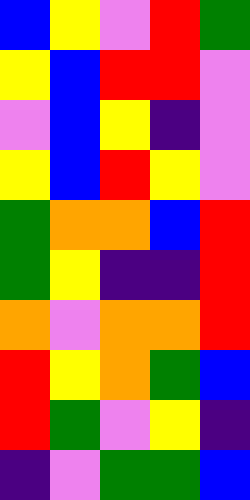[["blue", "yellow", "violet", "red", "green"], ["yellow", "blue", "red", "red", "violet"], ["violet", "blue", "yellow", "indigo", "violet"], ["yellow", "blue", "red", "yellow", "violet"], ["green", "orange", "orange", "blue", "red"], ["green", "yellow", "indigo", "indigo", "red"], ["orange", "violet", "orange", "orange", "red"], ["red", "yellow", "orange", "green", "blue"], ["red", "green", "violet", "yellow", "indigo"], ["indigo", "violet", "green", "green", "blue"]]